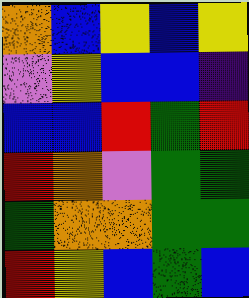[["orange", "blue", "yellow", "blue", "yellow"], ["violet", "yellow", "blue", "blue", "indigo"], ["blue", "blue", "red", "green", "red"], ["red", "orange", "violet", "green", "green"], ["green", "orange", "orange", "green", "green"], ["red", "yellow", "blue", "green", "blue"]]